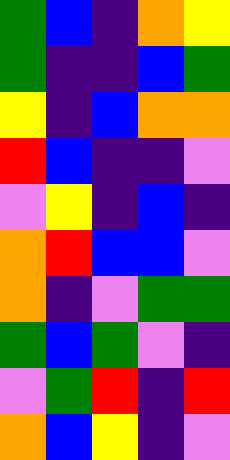[["green", "blue", "indigo", "orange", "yellow"], ["green", "indigo", "indigo", "blue", "green"], ["yellow", "indigo", "blue", "orange", "orange"], ["red", "blue", "indigo", "indigo", "violet"], ["violet", "yellow", "indigo", "blue", "indigo"], ["orange", "red", "blue", "blue", "violet"], ["orange", "indigo", "violet", "green", "green"], ["green", "blue", "green", "violet", "indigo"], ["violet", "green", "red", "indigo", "red"], ["orange", "blue", "yellow", "indigo", "violet"]]